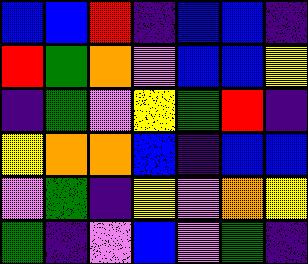[["blue", "blue", "red", "indigo", "blue", "blue", "indigo"], ["red", "green", "orange", "violet", "blue", "blue", "yellow"], ["indigo", "green", "violet", "yellow", "green", "red", "indigo"], ["yellow", "orange", "orange", "blue", "indigo", "blue", "blue"], ["violet", "green", "indigo", "yellow", "violet", "orange", "yellow"], ["green", "indigo", "violet", "blue", "violet", "green", "indigo"]]